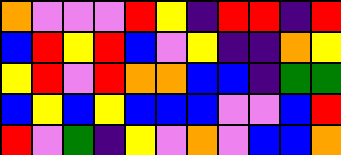[["orange", "violet", "violet", "violet", "red", "yellow", "indigo", "red", "red", "indigo", "red"], ["blue", "red", "yellow", "red", "blue", "violet", "yellow", "indigo", "indigo", "orange", "yellow"], ["yellow", "red", "violet", "red", "orange", "orange", "blue", "blue", "indigo", "green", "green"], ["blue", "yellow", "blue", "yellow", "blue", "blue", "blue", "violet", "violet", "blue", "red"], ["red", "violet", "green", "indigo", "yellow", "violet", "orange", "violet", "blue", "blue", "orange"]]